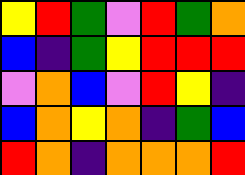[["yellow", "red", "green", "violet", "red", "green", "orange"], ["blue", "indigo", "green", "yellow", "red", "red", "red"], ["violet", "orange", "blue", "violet", "red", "yellow", "indigo"], ["blue", "orange", "yellow", "orange", "indigo", "green", "blue"], ["red", "orange", "indigo", "orange", "orange", "orange", "red"]]